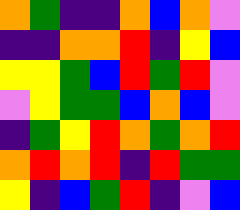[["orange", "green", "indigo", "indigo", "orange", "blue", "orange", "violet"], ["indigo", "indigo", "orange", "orange", "red", "indigo", "yellow", "blue"], ["yellow", "yellow", "green", "blue", "red", "green", "red", "violet"], ["violet", "yellow", "green", "green", "blue", "orange", "blue", "violet"], ["indigo", "green", "yellow", "red", "orange", "green", "orange", "red"], ["orange", "red", "orange", "red", "indigo", "red", "green", "green"], ["yellow", "indigo", "blue", "green", "red", "indigo", "violet", "blue"]]